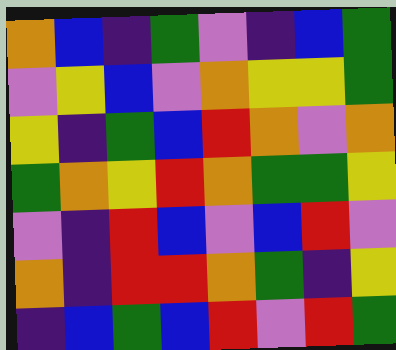[["orange", "blue", "indigo", "green", "violet", "indigo", "blue", "green"], ["violet", "yellow", "blue", "violet", "orange", "yellow", "yellow", "green"], ["yellow", "indigo", "green", "blue", "red", "orange", "violet", "orange"], ["green", "orange", "yellow", "red", "orange", "green", "green", "yellow"], ["violet", "indigo", "red", "blue", "violet", "blue", "red", "violet"], ["orange", "indigo", "red", "red", "orange", "green", "indigo", "yellow"], ["indigo", "blue", "green", "blue", "red", "violet", "red", "green"]]